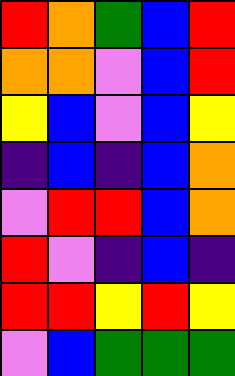[["red", "orange", "green", "blue", "red"], ["orange", "orange", "violet", "blue", "red"], ["yellow", "blue", "violet", "blue", "yellow"], ["indigo", "blue", "indigo", "blue", "orange"], ["violet", "red", "red", "blue", "orange"], ["red", "violet", "indigo", "blue", "indigo"], ["red", "red", "yellow", "red", "yellow"], ["violet", "blue", "green", "green", "green"]]